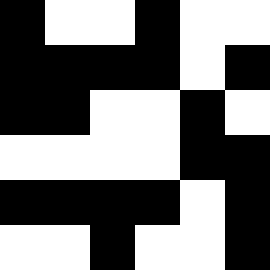[["black", "white", "white", "black", "white", "white"], ["black", "black", "black", "black", "white", "black"], ["black", "black", "white", "white", "black", "white"], ["white", "white", "white", "white", "black", "black"], ["black", "black", "black", "black", "white", "black"], ["white", "white", "black", "white", "white", "black"]]